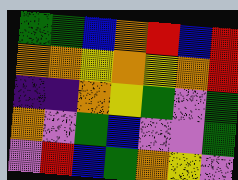[["green", "green", "blue", "orange", "red", "blue", "red"], ["orange", "orange", "yellow", "orange", "yellow", "orange", "red"], ["indigo", "indigo", "orange", "yellow", "green", "violet", "green"], ["orange", "violet", "green", "blue", "violet", "violet", "green"], ["violet", "red", "blue", "green", "orange", "yellow", "violet"]]